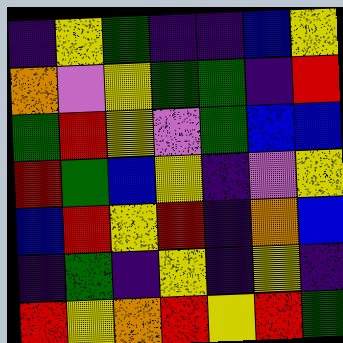[["indigo", "yellow", "green", "indigo", "indigo", "blue", "yellow"], ["orange", "violet", "yellow", "green", "green", "indigo", "red"], ["green", "red", "yellow", "violet", "green", "blue", "blue"], ["red", "green", "blue", "yellow", "indigo", "violet", "yellow"], ["blue", "red", "yellow", "red", "indigo", "orange", "blue"], ["indigo", "green", "indigo", "yellow", "indigo", "yellow", "indigo"], ["red", "yellow", "orange", "red", "yellow", "red", "green"]]